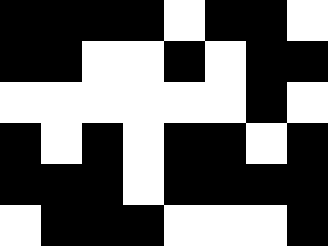[["black", "black", "black", "black", "white", "black", "black", "white"], ["black", "black", "white", "white", "black", "white", "black", "black"], ["white", "white", "white", "white", "white", "white", "black", "white"], ["black", "white", "black", "white", "black", "black", "white", "black"], ["black", "black", "black", "white", "black", "black", "black", "black"], ["white", "black", "black", "black", "white", "white", "white", "black"]]